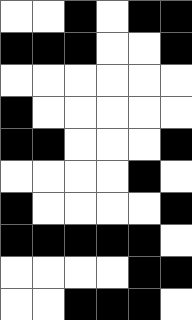[["white", "white", "black", "white", "black", "black"], ["black", "black", "black", "white", "white", "black"], ["white", "white", "white", "white", "white", "white"], ["black", "white", "white", "white", "white", "white"], ["black", "black", "white", "white", "white", "black"], ["white", "white", "white", "white", "black", "white"], ["black", "white", "white", "white", "white", "black"], ["black", "black", "black", "black", "black", "white"], ["white", "white", "white", "white", "black", "black"], ["white", "white", "black", "black", "black", "white"]]